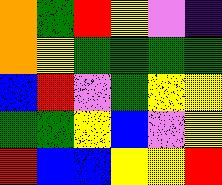[["orange", "green", "red", "yellow", "violet", "indigo"], ["orange", "yellow", "green", "green", "green", "green"], ["blue", "red", "violet", "green", "yellow", "yellow"], ["green", "green", "yellow", "blue", "violet", "yellow"], ["red", "blue", "blue", "yellow", "yellow", "red"]]